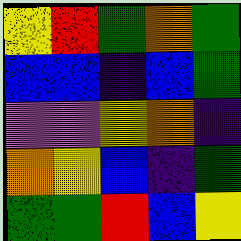[["yellow", "red", "green", "orange", "green"], ["blue", "blue", "indigo", "blue", "green"], ["violet", "violet", "yellow", "orange", "indigo"], ["orange", "yellow", "blue", "indigo", "green"], ["green", "green", "red", "blue", "yellow"]]